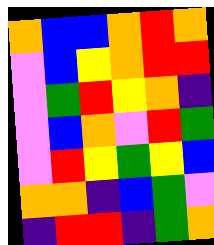[["orange", "blue", "blue", "orange", "red", "orange"], ["violet", "blue", "yellow", "orange", "red", "red"], ["violet", "green", "red", "yellow", "orange", "indigo"], ["violet", "blue", "orange", "violet", "red", "green"], ["violet", "red", "yellow", "green", "yellow", "blue"], ["orange", "orange", "indigo", "blue", "green", "violet"], ["indigo", "red", "red", "indigo", "green", "orange"]]